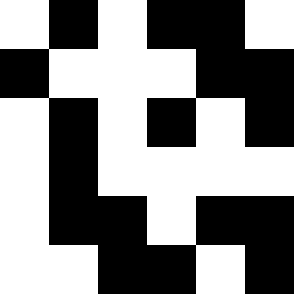[["white", "black", "white", "black", "black", "white"], ["black", "white", "white", "white", "black", "black"], ["white", "black", "white", "black", "white", "black"], ["white", "black", "white", "white", "white", "white"], ["white", "black", "black", "white", "black", "black"], ["white", "white", "black", "black", "white", "black"]]